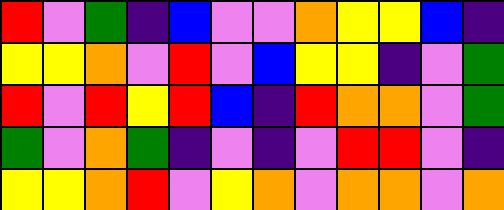[["red", "violet", "green", "indigo", "blue", "violet", "violet", "orange", "yellow", "yellow", "blue", "indigo"], ["yellow", "yellow", "orange", "violet", "red", "violet", "blue", "yellow", "yellow", "indigo", "violet", "green"], ["red", "violet", "red", "yellow", "red", "blue", "indigo", "red", "orange", "orange", "violet", "green"], ["green", "violet", "orange", "green", "indigo", "violet", "indigo", "violet", "red", "red", "violet", "indigo"], ["yellow", "yellow", "orange", "red", "violet", "yellow", "orange", "violet", "orange", "orange", "violet", "orange"]]